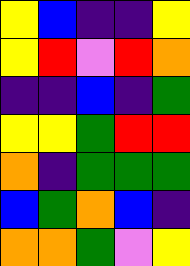[["yellow", "blue", "indigo", "indigo", "yellow"], ["yellow", "red", "violet", "red", "orange"], ["indigo", "indigo", "blue", "indigo", "green"], ["yellow", "yellow", "green", "red", "red"], ["orange", "indigo", "green", "green", "green"], ["blue", "green", "orange", "blue", "indigo"], ["orange", "orange", "green", "violet", "yellow"]]